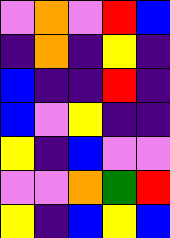[["violet", "orange", "violet", "red", "blue"], ["indigo", "orange", "indigo", "yellow", "indigo"], ["blue", "indigo", "indigo", "red", "indigo"], ["blue", "violet", "yellow", "indigo", "indigo"], ["yellow", "indigo", "blue", "violet", "violet"], ["violet", "violet", "orange", "green", "red"], ["yellow", "indigo", "blue", "yellow", "blue"]]